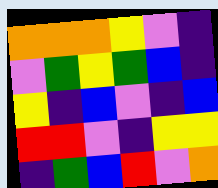[["orange", "orange", "orange", "yellow", "violet", "indigo"], ["violet", "green", "yellow", "green", "blue", "indigo"], ["yellow", "indigo", "blue", "violet", "indigo", "blue"], ["red", "red", "violet", "indigo", "yellow", "yellow"], ["indigo", "green", "blue", "red", "violet", "orange"]]